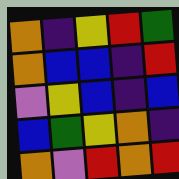[["orange", "indigo", "yellow", "red", "green"], ["orange", "blue", "blue", "indigo", "red"], ["violet", "yellow", "blue", "indigo", "blue"], ["blue", "green", "yellow", "orange", "indigo"], ["orange", "violet", "red", "orange", "red"]]